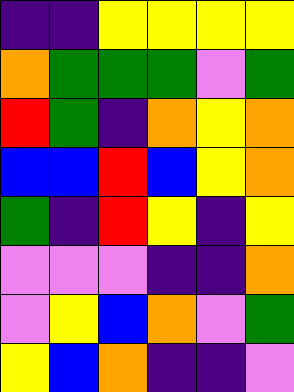[["indigo", "indigo", "yellow", "yellow", "yellow", "yellow"], ["orange", "green", "green", "green", "violet", "green"], ["red", "green", "indigo", "orange", "yellow", "orange"], ["blue", "blue", "red", "blue", "yellow", "orange"], ["green", "indigo", "red", "yellow", "indigo", "yellow"], ["violet", "violet", "violet", "indigo", "indigo", "orange"], ["violet", "yellow", "blue", "orange", "violet", "green"], ["yellow", "blue", "orange", "indigo", "indigo", "violet"]]